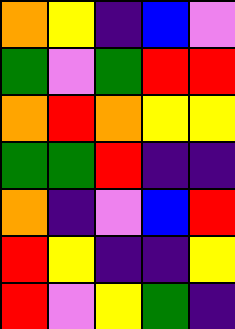[["orange", "yellow", "indigo", "blue", "violet"], ["green", "violet", "green", "red", "red"], ["orange", "red", "orange", "yellow", "yellow"], ["green", "green", "red", "indigo", "indigo"], ["orange", "indigo", "violet", "blue", "red"], ["red", "yellow", "indigo", "indigo", "yellow"], ["red", "violet", "yellow", "green", "indigo"]]